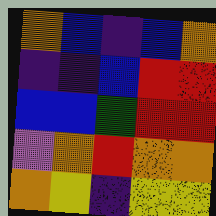[["orange", "blue", "indigo", "blue", "orange"], ["indigo", "indigo", "blue", "red", "red"], ["blue", "blue", "green", "red", "red"], ["violet", "orange", "red", "orange", "orange"], ["orange", "yellow", "indigo", "yellow", "yellow"]]